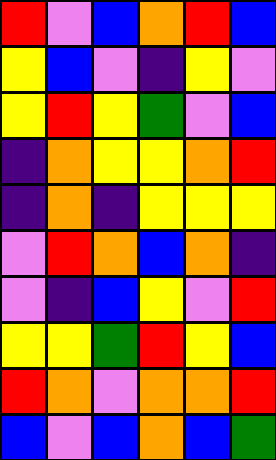[["red", "violet", "blue", "orange", "red", "blue"], ["yellow", "blue", "violet", "indigo", "yellow", "violet"], ["yellow", "red", "yellow", "green", "violet", "blue"], ["indigo", "orange", "yellow", "yellow", "orange", "red"], ["indigo", "orange", "indigo", "yellow", "yellow", "yellow"], ["violet", "red", "orange", "blue", "orange", "indigo"], ["violet", "indigo", "blue", "yellow", "violet", "red"], ["yellow", "yellow", "green", "red", "yellow", "blue"], ["red", "orange", "violet", "orange", "orange", "red"], ["blue", "violet", "blue", "orange", "blue", "green"]]